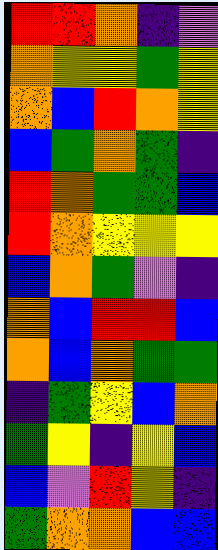[["red", "red", "orange", "indigo", "violet"], ["orange", "yellow", "yellow", "green", "yellow"], ["orange", "blue", "red", "orange", "yellow"], ["blue", "green", "orange", "green", "indigo"], ["red", "orange", "green", "green", "blue"], ["red", "orange", "yellow", "yellow", "yellow"], ["blue", "orange", "green", "violet", "indigo"], ["orange", "blue", "red", "red", "blue"], ["orange", "blue", "orange", "green", "green"], ["indigo", "green", "yellow", "blue", "orange"], ["green", "yellow", "indigo", "yellow", "blue"], ["blue", "violet", "red", "yellow", "indigo"], ["green", "orange", "orange", "blue", "blue"]]